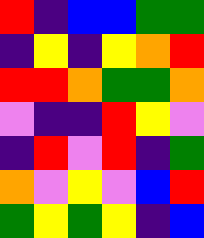[["red", "indigo", "blue", "blue", "green", "green"], ["indigo", "yellow", "indigo", "yellow", "orange", "red"], ["red", "red", "orange", "green", "green", "orange"], ["violet", "indigo", "indigo", "red", "yellow", "violet"], ["indigo", "red", "violet", "red", "indigo", "green"], ["orange", "violet", "yellow", "violet", "blue", "red"], ["green", "yellow", "green", "yellow", "indigo", "blue"]]